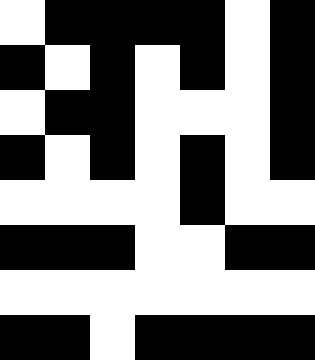[["white", "black", "black", "black", "black", "white", "black"], ["black", "white", "black", "white", "black", "white", "black"], ["white", "black", "black", "white", "white", "white", "black"], ["black", "white", "black", "white", "black", "white", "black"], ["white", "white", "white", "white", "black", "white", "white"], ["black", "black", "black", "white", "white", "black", "black"], ["white", "white", "white", "white", "white", "white", "white"], ["black", "black", "white", "black", "black", "black", "black"]]